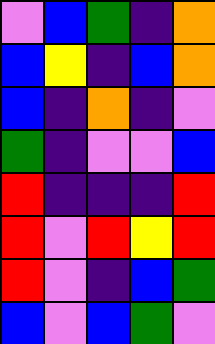[["violet", "blue", "green", "indigo", "orange"], ["blue", "yellow", "indigo", "blue", "orange"], ["blue", "indigo", "orange", "indigo", "violet"], ["green", "indigo", "violet", "violet", "blue"], ["red", "indigo", "indigo", "indigo", "red"], ["red", "violet", "red", "yellow", "red"], ["red", "violet", "indigo", "blue", "green"], ["blue", "violet", "blue", "green", "violet"]]